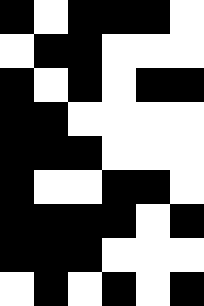[["black", "white", "black", "black", "black", "white"], ["white", "black", "black", "white", "white", "white"], ["black", "white", "black", "white", "black", "black"], ["black", "black", "white", "white", "white", "white"], ["black", "black", "black", "white", "white", "white"], ["black", "white", "white", "black", "black", "white"], ["black", "black", "black", "black", "white", "black"], ["black", "black", "black", "white", "white", "white"], ["white", "black", "white", "black", "white", "black"]]